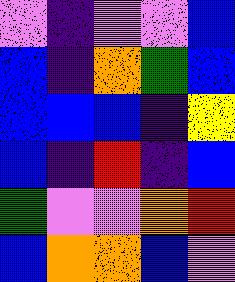[["violet", "indigo", "violet", "violet", "blue"], ["blue", "indigo", "orange", "green", "blue"], ["blue", "blue", "blue", "indigo", "yellow"], ["blue", "indigo", "red", "indigo", "blue"], ["green", "violet", "violet", "orange", "red"], ["blue", "orange", "orange", "blue", "violet"]]